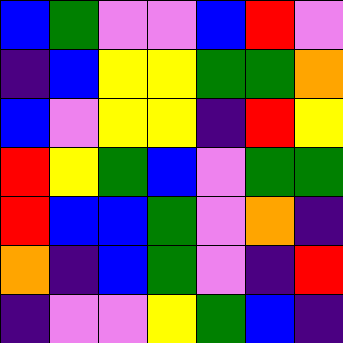[["blue", "green", "violet", "violet", "blue", "red", "violet"], ["indigo", "blue", "yellow", "yellow", "green", "green", "orange"], ["blue", "violet", "yellow", "yellow", "indigo", "red", "yellow"], ["red", "yellow", "green", "blue", "violet", "green", "green"], ["red", "blue", "blue", "green", "violet", "orange", "indigo"], ["orange", "indigo", "blue", "green", "violet", "indigo", "red"], ["indigo", "violet", "violet", "yellow", "green", "blue", "indigo"]]